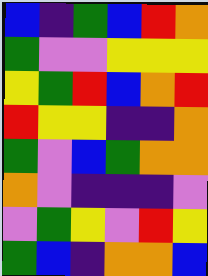[["blue", "indigo", "green", "blue", "red", "orange"], ["green", "violet", "violet", "yellow", "yellow", "yellow"], ["yellow", "green", "red", "blue", "orange", "red"], ["red", "yellow", "yellow", "indigo", "indigo", "orange"], ["green", "violet", "blue", "green", "orange", "orange"], ["orange", "violet", "indigo", "indigo", "indigo", "violet"], ["violet", "green", "yellow", "violet", "red", "yellow"], ["green", "blue", "indigo", "orange", "orange", "blue"]]